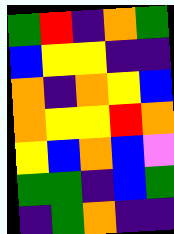[["green", "red", "indigo", "orange", "green"], ["blue", "yellow", "yellow", "indigo", "indigo"], ["orange", "indigo", "orange", "yellow", "blue"], ["orange", "yellow", "yellow", "red", "orange"], ["yellow", "blue", "orange", "blue", "violet"], ["green", "green", "indigo", "blue", "green"], ["indigo", "green", "orange", "indigo", "indigo"]]